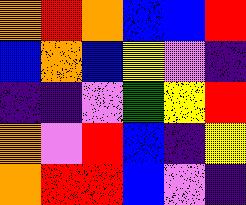[["orange", "red", "orange", "blue", "blue", "red"], ["blue", "orange", "blue", "yellow", "violet", "indigo"], ["indigo", "indigo", "violet", "green", "yellow", "red"], ["orange", "violet", "red", "blue", "indigo", "yellow"], ["orange", "red", "red", "blue", "violet", "indigo"]]